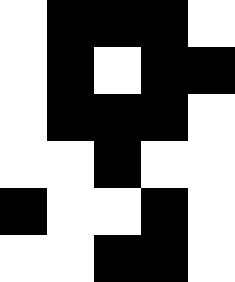[["white", "black", "black", "black", "white"], ["white", "black", "white", "black", "black"], ["white", "black", "black", "black", "white"], ["white", "white", "black", "white", "white"], ["black", "white", "white", "black", "white"], ["white", "white", "black", "black", "white"]]